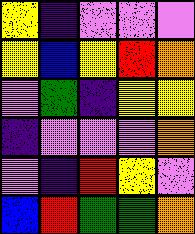[["yellow", "indigo", "violet", "violet", "violet"], ["yellow", "blue", "yellow", "red", "orange"], ["violet", "green", "indigo", "yellow", "yellow"], ["indigo", "violet", "violet", "violet", "orange"], ["violet", "indigo", "red", "yellow", "violet"], ["blue", "red", "green", "green", "orange"]]